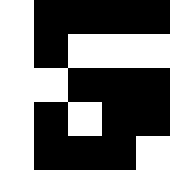[["white", "black", "black", "black", "black"], ["white", "black", "white", "white", "white"], ["white", "white", "black", "black", "black"], ["white", "black", "white", "black", "black"], ["white", "black", "black", "black", "white"]]